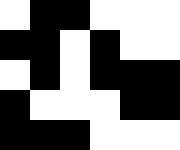[["white", "black", "black", "white", "white", "white"], ["black", "black", "white", "black", "white", "white"], ["white", "black", "white", "black", "black", "black"], ["black", "white", "white", "white", "black", "black"], ["black", "black", "black", "white", "white", "white"]]